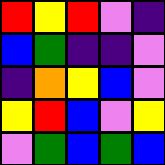[["red", "yellow", "red", "violet", "indigo"], ["blue", "green", "indigo", "indigo", "violet"], ["indigo", "orange", "yellow", "blue", "violet"], ["yellow", "red", "blue", "violet", "yellow"], ["violet", "green", "blue", "green", "blue"]]